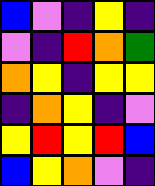[["blue", "violet", "indigo", "yellow", "indigo"], ["violet", "indigo", "red", "orange", "green"], ["orange", "yellow", "indigo", "yellow", "yellow"], ["indigo", "orange", "yellow", "indigo", "violet"], ["yellow", "red", "yellow", "red", "blue"], ["blue", "yellow", "orange", "violet", "indigo"]]